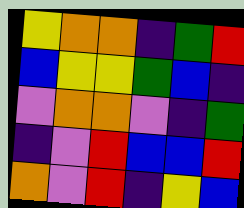[["yellow", "orange", "orange", "indigo", "green", "red"], ["blue", "yellow", "yellow", "green", "blue", "indigo"], ["violet", "orange", "orange", "violet", "indigo", "green"], ["indigo", "violet", "red", "blue", "blue", "red"], ["orange", "violet", "red", "indigo", "yellow", "blue"]]